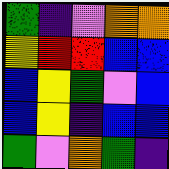[["green", "indigo", "violet", "orange", "orange"], ["yellow", "red", "red", "blue", "blue"], ["blue", "yellow", "green", "violet", "blue"], ["blue", "yellow", "indigo", "blue", "blue"], ["green", "violet", "orange", "green", "indigo"]]